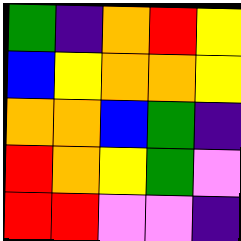[["green", "indigo", "orange", "red", "yellow"], ["blue", "yellow", "orange", "orange", "yellow"], ["orange", "orange", "blue", "green", "indigo"], ["red", "orange", "yellow", "green", "violet"], ["red", "red", "violet", "violet", "indigo"]]